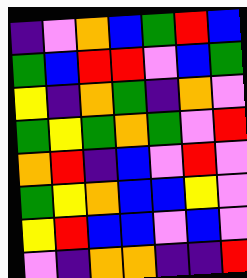[["indigo", "violet", "orange", "blue", "green", "red", "blue"], ["green", "blue", "red", "red", "violet", "blue", "green"], ["yellow", "indigo", "orange", "green", "indigo", "orange", "violet"], ["green", "yellow", "green", "orange", "green", "violet", "red"], ["orange", "red", "indigo", "blue", "violet", "red", "violet"], ["green", "yellow", "orange", "blue", "blue", "yellow", "violet"], ["yellow", "red", "blue", "blue", "violet", "blue", "violet"], ["violet", "indigo", "orange", "orange", "indigo", "indigo", "red"]]